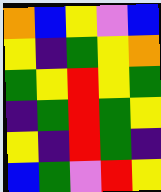[["orange", "blue", "yellow", "violet", "blue"], ["yellow", "indigo", "green", "yellow", "orange"], ["green", "yellow", "red", "yellow", "green"], ["indigo", "green", "red", "green", "yellow"], ["yellow", "indigo", "red", "green", "indigo"], ["blue", "green", "violet", "red", "yellow"]]